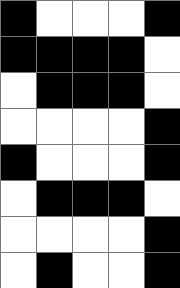[["black", "white", "white", "white", "black"], ["black", "black", "black", "black", "white"], ["white", "black", "black", "black", "white"], ["white", "white", "white", "white", "black"], ["black", "white", "white", "white", "black"], ["white", "black", "black", "black", "white"], ["white", "white", "white", "white", "black"], ["white", "black", "white", "white", "black"]]